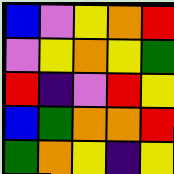[["blue", "violet", "yellow", "orange", "red"], ["violet", "yellow", "orange", "yellow", "green"], ["red", "indigo", "violet", "red", "yellow"], ["blue", "green", "orange", "orange", "red"], ["green", "orange", "yellow", "indigo", "yellow"]]